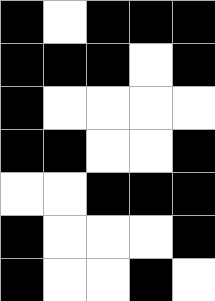[["black", "white", "black", "black", "black"], ["black", "black", "black", "white", "black"], ["black", "white", "white", "white", "white"], ["black", "black", "white", "white", "black"], ["white", "white", "black", "black", "black"], ["black", "white", "white", "white", "black"], ["black", "white", "white", "black", "white"]]